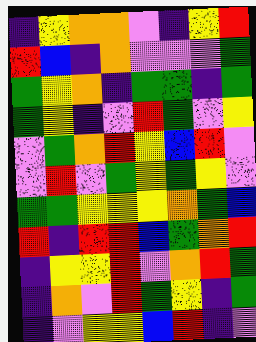[["indigo", "yellow", "orange", "orange", "violet", "indigo", "yellow", "red"], ["red", "blue", "indigo", "orange", "violet", "violet", "violet", "green"], ["green", "yellow", "orange", "indigo", "green", "green", "indigo", "green"], ["green", "yellow", "indigo", "violet", "red", "green", "violet", "yellow"], ["violet", "green", "orange", "red", "yellow", "blue", "red", "violet"], ["violet", "red", "violet", "green", "yellow", "green", "yellow", "violet"], ["green", "green", "yellow", "yellow", "yellow", "orange", "green", "blue"], ["red", "indigo", "red", "red", "blue", "green", "orange", "red"], ["indigo", "yellow", "yellow", "red", "violet", "orange", "red", "green"], ["indigo", "orange", "violet", "red", "green", "yellow", "indigo", "green"], ["indigo", "violet", "yellow", "yellow", "blue", "red", "indigo", "violet"]]